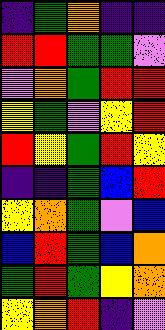[["indigo", "green", "orange", "indigo", "indigo"], ["red", "red", "green", "green", "violet"], ["violet", "orange", "green", "red", "red"], ["yellow", "green", "violet", "yellow", "red"], ["red", "yellow", "green", "red", "yellow"], ["indigo", "indigo", "green", "blue", "red"], ["yellow", "orange", "green", "violet", "blue"], ["blue", "red", "green", "blue", "orange"], ["green", "red", "green", "yellow", "orange"], ["yellow", "orange", "red", "indigo", "violet"]]